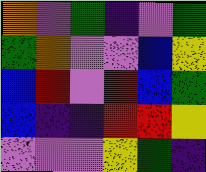[["orange", "violet", "green", "indigo", "violet", "green"], ["green", "orange", "violet", "violet", "blue", "yellow"], ["blue", "red", "violet", "red", "blue", "green"], ["blue", "indigo", "indigo", "red", "red", "yellow"], ["violet", "violet", "violet", "yellow", "green", "indigo"]]